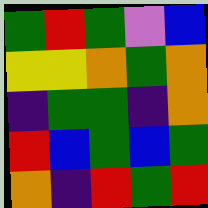[["green", "red", "green", "violet", "blue"], ["yellow", "yellow", "orange", "green", "orange"], ["indigo", "green", "green", "indigo", "orange"], ["red", "blue", "green", "blue", "green"], ["orange", "indigo", "red", "green", "red"]]